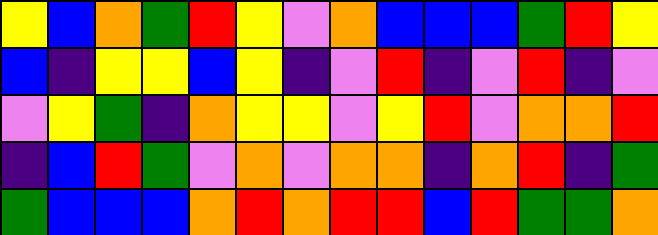[["yellow", "blue", "orange", "green", "red", "yellow", "violet", "orange", "blue", "blue", "blue", "green", "red", "yellow"], ["blue", "indigo", "yellow", "yellow", "blue", "yellow", "indigo", "violet", "red", "indigo", "violet", "red", "indigo", "violet"], ["violet", "yellow", "green", "indigo", "orange", "yellow", "yellow", "violet", "yellow", "red", "violet", "orange", "orange", "red"], ["indigo", "blue", "red", "green", "violet", "orange", "violet", "orange", "orange", "indigo", "orange", "red", "indigo", "green"], ["green", "blue", "blue", "blue", "orange", "red", "orange", "red", "red", "blue", "red", "green", "green", "orange"]]